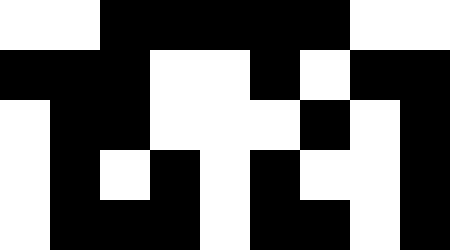[["white", "white", "black", "black", "black", "black", "black", "white", "white"], ["black", "black", "black", "white", "white", "black", "white", "black", "black"], ["white", "black", "black", "white", "white", "white", "black", "white", "black"], ["white", "black", "white", "black", "white", "black", "white", "white", "black"], ["white", "black", "black", "black", "white", "black", "black", "white", "black"]]